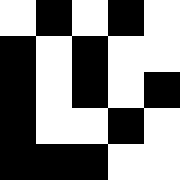[["white", "black", "white", "black", "white"], ["black", "white", "black", "white", "white"], ["black", "white", "black", "white", "black"], ["black", "white", "white", "black", "white"], ["black", "black", "black", "white", "white"]]